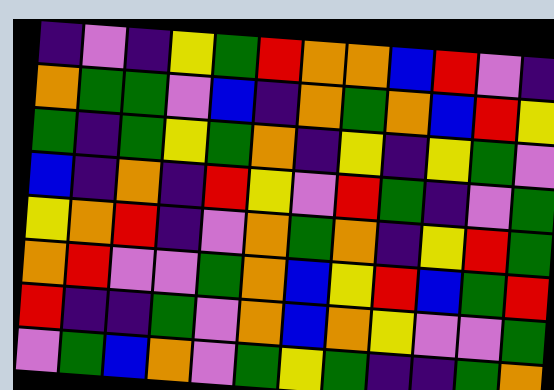[["indigo", "violet", "indigo", "yellow", "green", "red", "orange", "orange", "blue", "red", "violet", "indigo"], ["orange", "green", "green", "violet", "blue", "indigo", "orange", "green", "orange", "blue", "red", "yellow"], ["green", "indigo", "green", "yellow", "green", "orange", "indigo", "yellow", "indigo", "yellow", "green", "violet"], ["blue", "indigo", "orange", "indigo", "red", "yellow", "violet", "red", "green", "indigo", "violet", "green"], ["yellow", "orange", "red", "indigo", "violet", "orange", "green", "orange", "indigo", "yellow", "red", "green"], ["orange", "red", "violet", "violet", "green", "orange", "blue", "yellow", "red", "blue", "green", "red"], ["red", "indigo", "indigo", "green", "violet", "orange", "blue", "orange", "yellow", "violet", "violet", "green"], ["violet", "green", "blue", "orange", "violet", "green", "yellow", "green", "indigo", "indigo", "green", "orange"]]